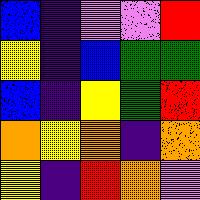[["blue", "indigo", "violet", "violet", "red"], ["yellow", "indigo", "blue", "green", "green"], ["blue", "indigo", "yellow", "green", "red"], ["orange", "yellow", "orange", "indigo", "orange"], ["yellow", "indigo", "red", "orange", "violet"]]